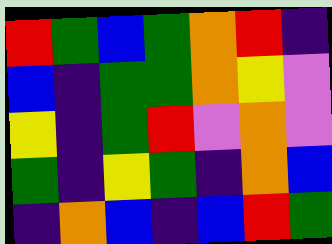[["red", "green", "blue", "green", "orange", "red", "indigo"], ["blue", "indigo", "green", "green", "orange", "yellow", "violet"], ["yellow", "indigo", "green", "red", "violet", "orange", "violet"], ["green", "indigo", "yellow", "green", "indigo", "orange", "blue"], ["indigo", "orange", "blue", "indigo", "blue", "red", "green"]]